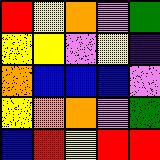[["red", "yellow", "orange", "violet", "green"], ["yellow", "yellow", "violet", "yellow", "indigo"], ["orange", "blue", "blue", "blue", "violet"], ["yellow", "orange", "orange", "violet", "green"], ["blue", "red", "yellow", "red", "red"]]